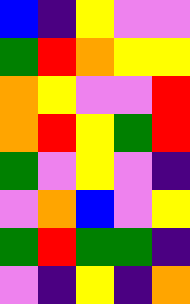[["blue", "indigo", "yellow", "violet", "violet"], ["green", "red", "orange", "yellow", "yellow"], ["orange", "yellow", "violet", "violet", "red"], ["orange", "red", "yellow", "green", "red"], ["green", "violet", "yellow", "violet", "indigo"], ["violet", "orange", "blue", "violet", "yellow"], ["green", "red", "green", "green", "indigo"], ["violet", "indigo", "yellow", "indigo", "orange"]]